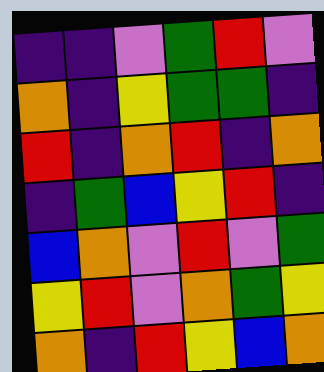[["indigo", "indigo", "violet", "green", "red", "violet"], ["orange", "indigo", "yellow", "green", "green", "indigo"], ["red", "indigo", "orange", "red", "indigo", "orange"], ["indigo", "green", "blue", "yellow", "red", "indigo"], ["blue", "orange", "violet", "red", "violet", "green"], ["yellow", "red", "violet", "orange", "green", "yellow"], ["orange", "indigo", "red", "yellow", "blue", "orange"]]